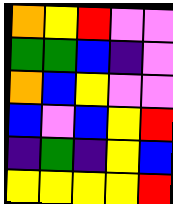[["orange", "yellow", "red", "violet", "violet"], ["green", "green", "blue", "indigo", "violet"], ["orange", "blue", "yellow", "violet", "violet"], ["blue", "violet", "blue", "yellow", "red"], ["indigo", "green", "indigo", "yellow", "blue"], ["yellow", "yellow", "yellow", "yellow", "red"]]